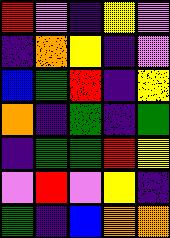[["red", "violet", "indigo", "yellow", "violet"], ["indigo", "orange", "yellow", "indigo", "violet"], ["blue", "green", "red", "indigo", "yellow"], ["orange", "indigo", "green", "indigo", "green"], ["indigo", "green", "green", "red", "yellow"], ["violet", "red", "violet", "yellow", "indigo"], ["green", "indigo", "blue", "orange", "orange"]]